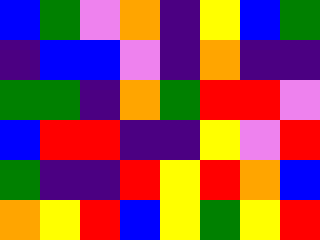[["blue", "green", "violet", "orange", "indigo", "yellow", "blue", "green"], ["indigo", "blue", "blue", "violet", "indigo", "orange", "indigo", "indigo"], ["green", "green", "indigo", "orange", "green", "red", "red", "violet"], ["blue", "red", "red", "indigo", "indigo", "yellow", "violet", "red"], ["green", "indigo", "indigo", "red", "yellow", "red", "orange", "blue"], ["orange", "yellow", "red", "blue", "yellow", "green", "yellow", "red"]]